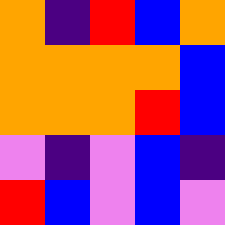[["orange", "indigo", "red", "blue", "orange"], ["orange", "orange", "orange", "orange", "blue"], ["orange", "orange", "orange", "red", "blue"], ["violet", "indigo", "violet", "blue", "indigo"], ["red", "blue", "violet", "blue", "violet"]]